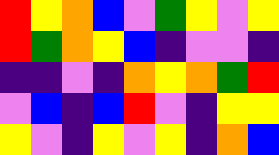[["red", "yellow", "orange", "blue", "violet", "green", "yellow", "violet", "yellow"], ["red", "green", "orange", "yellow", "blue", "indigo", "violet", "violet", "indigo"], ["indigo", "indigo", "violet", "indigo", "orange", "yellow", "orange", "green", "red"], ["violet", "blue", "indigo", "blue", "red", "violet", "indigo", "yellow", "yellow"], ["yellow", "violet", "indigo", "yellow", "violet", "yellow", "indigo", "orange", "blue"]]